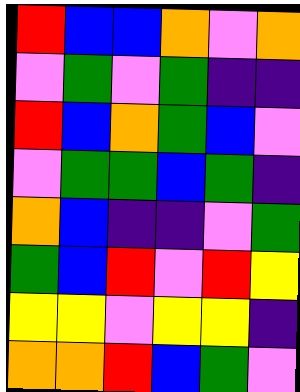[["red", "blue", "blue", "orange", "violet", "orange"], ["violet", "green", "violet", "green", "indigo", "indigo"], ["red", "blue", "orange", "green", "blue", "violet"], ["violet", "green", "green", "blue", "green", "indigo"], ["orange", "blue", "indigo", "indigo", "violet", "green"], ["green", "blue", "red", "violet", "red", "yellow"], ["yellow", "yellow", "violet", "yellow", "yellow", "indigo"], ["orange", "orange", "red", "blue", "green", "violet"]]